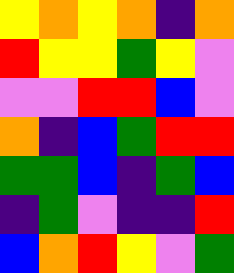[["yellow", "orange", "yellow", "orange", "indigo", "orange"], ["red", "yellow", "yellow", "green", "yellow", "violet"], ["violet", "violet", "red", "red", "blue", "violet"], ["orange", "indigo", "blue", "green", "red", "red"], ["green", "green", "blue", "indigo", "green", "blue"], ["indigo", "green", "violet", "indigo", "indigo", "red"], ["blue", "orange", "red", "yellow", "violet", "green"]]